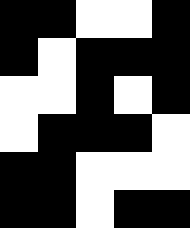[["black", "black", "white", "white", "black"], ["black", "white", "black", "black", "black"], ["white", "white", "black", "white", "black"], ["white", "black", "black", "black", "white"], ["black", "black", "white", "white", "white"], ["black", "black", "white", "black", "black"]]